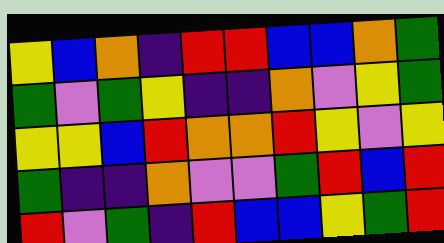[["yellow", "blue", "orange", "indigo", "red", "red", "blue", "blue", "orange", "green"], ["green", "violet", "green", "yellow", "indigo", "indigo", "orange", "violet", "yellow", "green"], ["yellow", "yellow", "blue", "red", "orange", "orange", "red", "yellow", "violet", "yellow"], ["green", "indigo", "indigo", "orange", "violet", "violet", "green", "red", "blue", "red"], ["red", "violet", "green", "indigo", "red", "blue", "blue", "yellow", "green", "red"]]